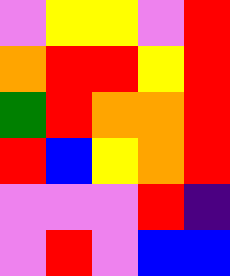[["violet", "yellow", "yellow", "violet", "red"], ["orange", "red", "red", "yellow", "red"], ["green", "red", "orange", "orange", "red"], ["red", "blue", "yellow", "orange", "red"], ["violet", "violet", "violet", "red", "indigo"], ["violet", "red", "violet", "blue", "blue"]]